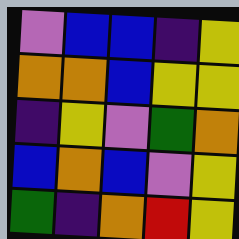[["violet", "blue", "blue", "indigo", "yellow"], ["orange", "orange", "blue", "yellow", "yellow"], ["indigo", "yellow", "violet", "green", "orange"], ["blue", "orange", "blue", "violet", "yellow"], ["green", "indigo", "orange", "red", "yellow"]]